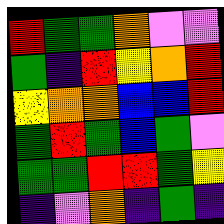[["red", "green", "green", "orange", "violet", "violet"], ["green", "indigo", "red", "yellow", "orange", "red"], ["yellow", "orange", "orange", "blue", "blue", "red"], ["green", "red", "green", "blue", "green", "violet"], ["green", "green", "red", "red", "green", "yellow"], ["indigo", "violet", "orange", "indigo", "green", "indigo"]]